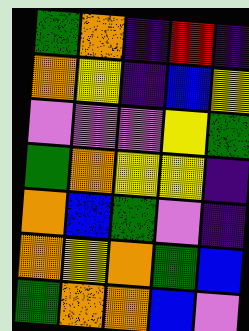[["green", "orange", "indigo", "red", "indigo"], ["orange", "yellow", "indigo", "blue", "yellow"], ["violet", "violet", "violet", "yellow", "green"], ["green", "orange", "yellow", "yellow", "indigo"], ["orange", "blue", "green", "violet", "indigo"], ["orange", "yellow", "orange", "green", "blue"], ["green", "orange", "orange", "blue", "violet"]]